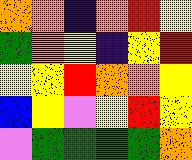[["orange", "orange", "indigo", "orange", "red", "yellow"], ["green", "orange", "yellow", "indigo", "yellow", "red"], ["yellow", "yellow", "red", "orange", "orange", "yellow"], ["blue", "yellow", "violet", "yellow", "red", "yellow"], ["violet", "green", "green", "green", "green", "orange"]]